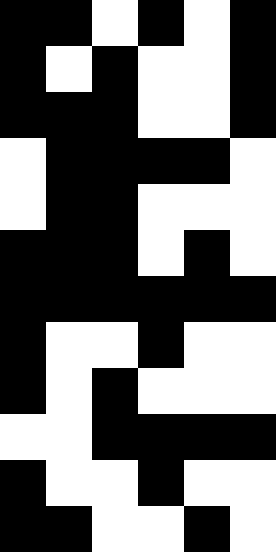[["black", "black", "white", "black", "white", "black"], ["black", "white", "black", "white", "white", "black"], ["black", "black", "black", "white", "white", "black"], ["white", "black", "black", "black", "black", "white"], ["white", "black", "black", "white", "white", "white"], ["black", "black", "black", "white", "black", "white"], ["black", "black", "black", "black", "black", "black"], ["black", "white", "white", "black", "white", "white"], ["black", "white", "black", "white", "white", "white"], ["white", "white", "black", "black", "black", "black"], ["black", "white", "white", "black", "white", "white"], ["black", "black", "white", "white", "black", "white"]]